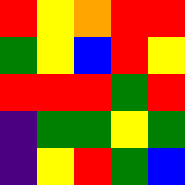[["red", "yellow", "orange", "red", "red"], ["green", "yellow", "blue", "red", "yellow"], ["red", "red", "red", "green", "red"], ["indigo", "green", "green", "yellow", "green"], ["indigo", "yellow", "red", "green", "blue"]]